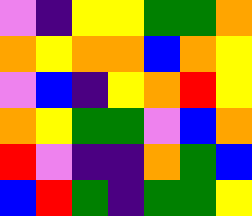[["violet", "indigo", "yellow", "yellow", "green", "green", "orange"], ["orange", "yellow", "orange", "orange", "blue", "orange", "yellow"], ["violet", "blue", "indigo", "yellow", "orange", "red", "yellow"], ["orange", "yellow", "green", "green", "violet", "blue", "orange"], ["red", "violet", "indigo", "indigo", "orange", "green", "blue"], ["blue", "red", "green", "indigo", "green", "green", "yellow"]]